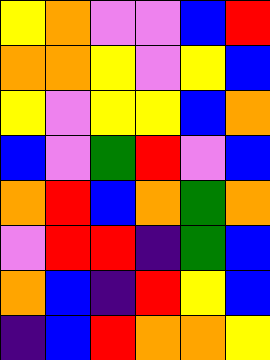[["yellow", "orange", "violet", "violet", "blue", "red"], ["orange", "orange", "yellow", "violet", "yellow", "blue"], ["yellow", "violet", "yellow", "yellow", "blue", "orange"], ["blue", "violet", "green", "red", "violet", "blue"], ["orange", "red", "blue", "orange", "green", "orange"], ["violet", "red", "red", "indigo", "green", "blue"], ["orange", "blue", "indigo", "red", "yellow", "blue"], ["indigo", "blue", "red", "orange", "orange", "yellow"]]